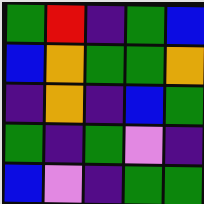[["green", "red", "indigo", "green", "blue"], ["blue", "orange", "green", "green", "orange"], ["indigo", "orange", "indigo", "blue", "green"], ["green", "indigo", "green", "violet", "indigo"], ["blue", "violet", "indigo", "green", "green"]]